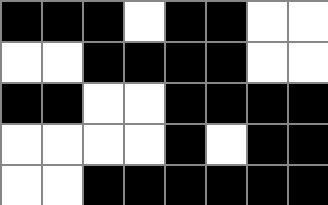[["black", "black", "black", "white", "black", "black", "white", "white"], ["white", "white", "black", "black", "black", "black", "white", "white"], ["black", "black", "white", "white", "black", "black", "black", "black"], ["white", "white", "white", "white", "black", "white", "black", "black"], ["white", "white", "black", "black", "black", "black", "black", "black"]]